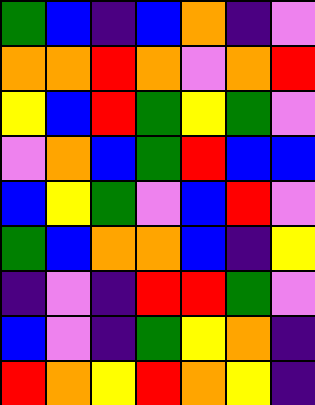[["green", "blue", "indigo", "blue", "orange", "indigo", "violet"], ["orange", "orange", "red", "orange", "violet", "orange", "red"], ["yellow", "blue", "red", "green", "yellow", "green", "violet"], ["violet", "orange", "blue", "green", "red", "blue", "blue"], ["blue", "yellow", "green", "violet", "blue", "red", "violet"], ["green", "blue", "orange", "orange", "blue", "indigo", "yellow"], ["indigo", "violet", "indigo", "red", "red", "green", "violet"], ["blue", "violet", "indigo", "green", "yellow", "orange", "indigo"], ["red", "orange", "yellow", "red", "orange", "yellow", "indigo"]]